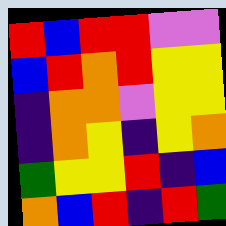[["red", "blue", "red", "red", "violet", "violet"], ["blue", "red", "orange", "red", "yellow", "yellow"], ["indigo", "orange", "orange", "violet", "yellow", "yellow"], ["indigo", "orange", "yellow", "indigo", "yellow", "orange"], ["green", "yellow", "yellow", "red", "indigo", "blue"], ["orange", "blue", "red", "indigo", "red", "green"]]